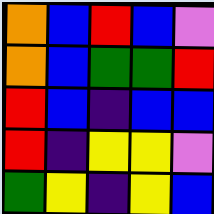[["orange", "blue", "red", "blue", "violet"], ["orange", "blue", "green", "green", "red"], ["red", "blue", "indigo", "blue", "blue"], ["red", "indigo", "yellow", "yellow", "violet"], ["green", "yellow", "indigo", "yellow", "blue"]]